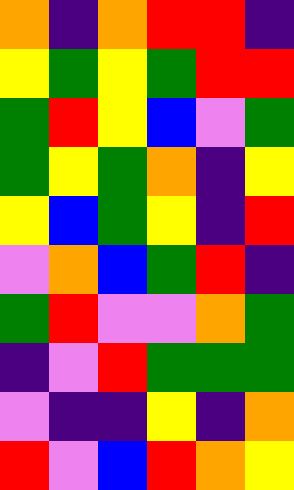[["orange", "indigo", "orange", "red", "red", "indigo"], ["yellow", "green", "yellow", "green", "red", "red"], ["green", "red", "yellow", "blue", "violet", "green"], ["green", "yellow", "green", "orange", "indigo", "yellow"], ["yellow", "blue", "green", "yellow", "indigo", "red"], ["violet", "orange", "blue", "green", "red", "indigo"], ["green", "red", "violet", "violet", "orange", "green"], ["indigo", "violet", "red", "green", "green", "green"], ["violet", "indigo", "indigo", "yellow", "indigo", "orange"], ["red", "violet", "blue", "red", "orange", "yellow"]]